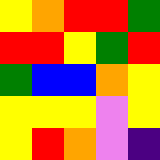[["yellow", "orange", "red", "red", "green"], ["red", "red", "yellow", "green", "red"], ["green", "blue", "blue", "orange", "yellow"], ["yellow", "yellow", "yellow", "violet", "yellow"], ["yellow", "red", "orange", "violet", "indigo"]]